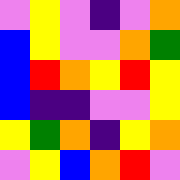[["violet", "yellow", "violet", "indigo", "violet", "orange"], ["blue", "yellow", "violet", "violet", "orange", "green"], ["blue", "red", "orange", "yellow", "red", "yellow"], ["blue", "indigo", "indigo", "violet", "violet", "yellow"], ["yellow", "green", "orange", "indigo", "yellow", "orange"], ["violet", "yellow", "blue", "orange", "red", "violet"]]